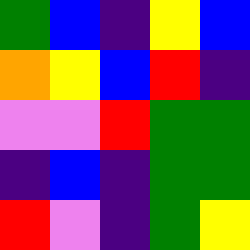[["green", "blue", "indigo", "yellow", "blue"], ["orange", "yellow", "blue", "red", "indigo"], ["violet", "violet", "red", "green", "green"], ["indigo", "blue", "indigo", "green", "green"], ["red", "violet", "indigo", "green", "yellow"]]